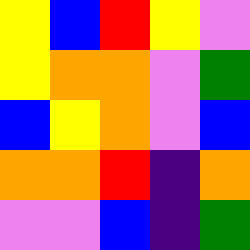[["yellow", "blue", "red", "yellow", "violet"], ["yellow", "orange", "orange", "violet", "green"], ["blue", "yellow", "orange", "violet", "blue"], ["orange", "orange", "red", "indigo", "orange"], ["violet", "violet", "blue", "indigo", "green"]]